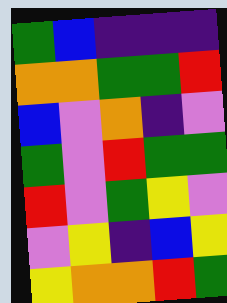[["green", "blue", "indigo", "indigo", "indigo"], ["orange", "orange", "green", "green", "red"], ["blue", "violet", "orange", "indigo", "violet"], ["green", "violet", "red", "green", "green"], ["red", "violet", "green", "yellow", "violet"], ["violet", "yellow", "indigo", "blue", "yellow"], ["yellow", "orange", "orange", "red", "green"]]